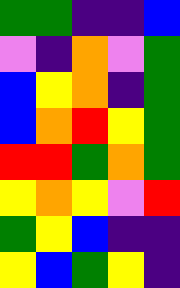[["green", "green", "indigo", "indigo", "blue"], ["violet", "indigo", "orange", "violet", "green"], ["blue", "yellow", "orange", "indigo", "green"], ["blue", "orange", "red", "yellow", "green"], ["red", "red", "green", "orange", "green"], ["yellow", "orange", "yellow", "violet", "red"], ["green", "yellow", "blue", "indigo", "indigo"], ["yellow", "blue", "green", "yellow", "indigo"]]